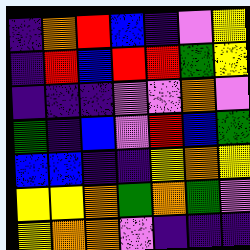[["indigo", "orange", "red", "blue", "indigo", "violet", "yellow"], ["indigo", "red", "blue", "red", "red", "green", "yellow"], ["indigo", "indigo", "indigo", "violet", "violet", "orange", "violet"], ["green", "indigo", "blue", "violet", "red", "blue", "green"], ["blue", "blue", "indigo", "indigo", "yellow", "orange", "yellow"], ["yellow", "yellow", "orange", "green", "orange", "green", "violet"], ["yellow", "orange", "orange", "violet", "indigo", "indigo", "indigo"]]